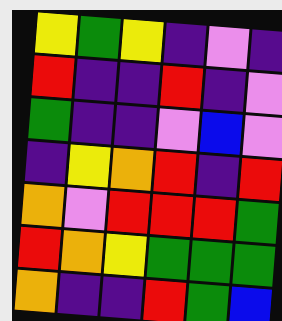[["yellow", "green", "yellow", "indigo", "violet", "indigo"], ["red", "indigo", "indigo", "red", "indigo", "violet"], ["green", "indigo", "indigo", "violet", "blue", "violet"], ["indigo", "yellow", "orange", "red", "indigo", "red"], ["orange", "violet", "red", "red", "red", "green"], ["red", "orange", "yellow", "green", "green", "green"], ["orange", "indigo", "indigo", "red", "green", "blue"]]